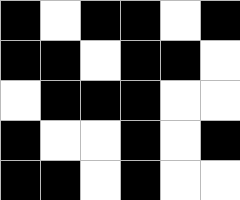[["black", "white", "black", "black", "white", "black"], ["black", "black", "white", "black", "black", "white"], ["white", "black", "black", "black", "white", "white"], ["black", "white", "white", "black", "white", "black"], ["black", "black", "white", "black", "white", "white"]]